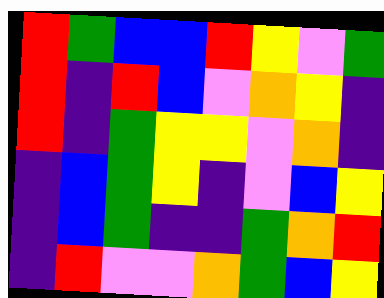[["red", "green", "blue", "blue", "red", "yellow", "violet", "green"], ["red", "indigo", "red", "blue", "violet", "orange", "yellow", "indigo"], ["red", "indigo", "green", "yellow", "yellow", "violet", "orange", "indigo"], ["indigo", "blue", "green", "yellow", "indigo", "violet", "blue", "yellow"], ["indigo", "blue", "green", "indigo", "indigo", "green", "orange", "red"], ["indigo", "red", "violet", "violet", "orange", "green", "blue", "yellow"]]